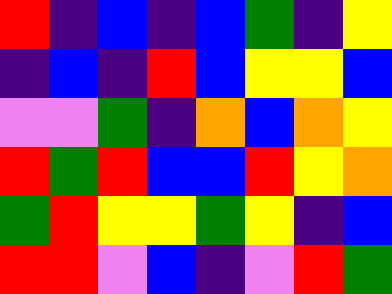[["red", "indigo", "blue", "indigo", "blue", "green", "indigo", "yellow"], ["indigo", "blue", "indigo", "red", "blue", "yellow", "yellow", "blue"], ["violet", "violet", "green", "indigo", "orange", "blue", "orange", "yellow"], ["red", "green", "red", "blue", "blue", "red", "yellow", "orange"], ["green", "red", "yellow", "yellow", "green", "yellow", "indigo", "blue"], ["red", "red", "violet", "blue", "indigo", "violet", "red", "green"]]